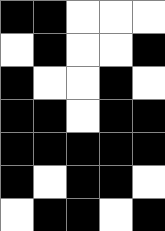[["black", "black", "white", "white", "white"], ["white", "black", "white", "white", "black"], ["black", "white", "white", "black", "white"], ["black", "black", "white", "black", "black"], ["black", "black", "black", "black", "black"], ["black", "white", "black", "black", "white"], ["white", "black", "black", "white", "black"]]